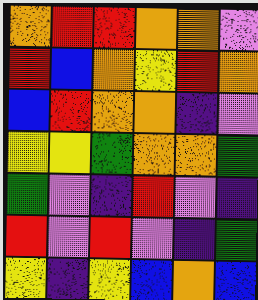[["orange", "red", "red", "orange", "orange", "violet"], ["red", "blue", "orange", "yellow", "red", "orange"], ["blue", "red", "orange", "orange", "indigo", "violet"], ["yellow", "yellow", "green", "orange", "orange", "green"], ["green", "violet", "indigo", "red", "violet", "indigo"], ["red", "violet", "red", "violet", "indigo", "green"], ["yellow", "indigo", "yellow", "blue", "orange", "blue"]]